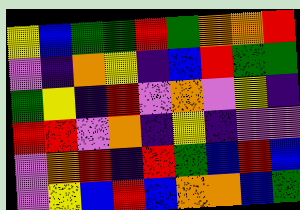[["yellow", "blue", "green", "green", "red", "green", "orange", "orange", "red"], ["violet", "indigo", "orange", "yellow", "indigo", "blue", "red", "green", "green"], ["green", "yellow", "indigo", "red", "violet", "orange", "violet", "yellow", "indigo"], ["red", "red", "violet", "orange", "indigo", "yellow", "indigo", "violet", "violet"], ["violet", "orange", "red", "indigo", "red", "green", "blue", "red", "blue"], ["violet", "yellow", "blue", "red", "blue", "orange", "orange", "blue", "green"]]